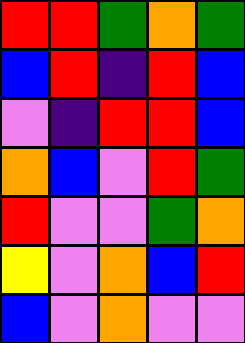[["red", "red", "green", "orange", "green"], ["blue", "red", "indigo", "red", "blue"], ["violet", "indigo", "red", "red", "blue"], ["orange", "blue", "violet", "red", "green"], ["red", "violet", "violet", "green", "orange"], ["yellow", "violet", "orange", "blue", "red"], ["blue", "violet", "orange", "violet", "violet"]]